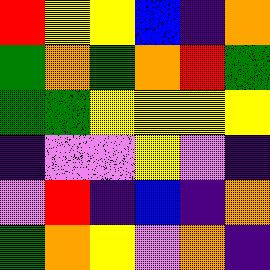[["red", "yellow", "yellow", "blue", "indigo", "orange"], ["green", "orange", "green", "orange", "red", "green"], ["green", "green", "yellow", "yellow", "yellow", "yellow"], ["indigo", "violet", "violet", "yellow", "violet", "indigo"], ["violet", "red", "indigo", "blue", "indigo", "orange"], ["green", "orange", "yellow", "violet", "orange", "indigo"]]